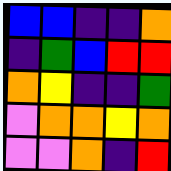[["blue", "blue", "indigo", "indigo", "orange"], ["indigo", "green", "blue", "red", "red"], ["orange", "yellow", "indigo", "indigo", "green"], ["violet", "orange", "orange", "yellow", "orange"], ["violet", "violet", "orange", "indigo", "red"]]